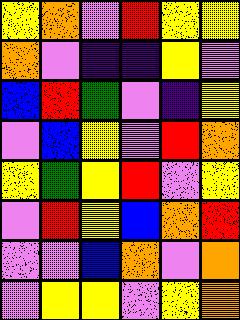[["yellow", "orange", "violet", "red", "yellow", "yellow"], ["orange", "violet", "indigo", "indigo", "yellow", "violet"], ["blue", "red", "green", "violet", "indigo", "yellow"], ["violet", "blue", "yellow", "violet", "red", "orange"], ["yellow", "green", "yellow", "red", "violet", "yellow"], ["violet", "red", "yellow", "blue", "orange", "red"], ["violet", "violet", "blue", "orange", "violet", "orange"], ["violet", "yellow", "yellow", "violet", "yellow", "orange"]]